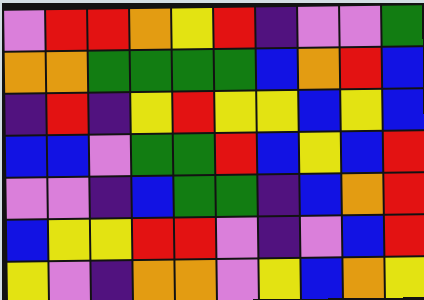[["violet", "red", "red", "orange", "yellow", "red", "indigo", "violet", "violet", "green"], ["orange", "orange", "green", "green", "green", "green", "blue", "orange", "red", "blue"], ["indigo", "red", "indigo", "yellow", "red", "yellow", "yellow", "blue", "yellow", "blue"], ["blue", "blue", "violet", "green", "green", "red", "blue", "yellow", "blue", "red"], ["violet", "violet", "indigo", "blue", "green", "green", "indigo", "blue", "orange", "red"], ["blue", "yellow", "yellow", "red", "red", "violet", "indigo", "violet", "blue", "red"], ["yellow", "violet", "indigo", "orange", "orange", "violet", "yellow", "blue", "orange", "yellow"]]